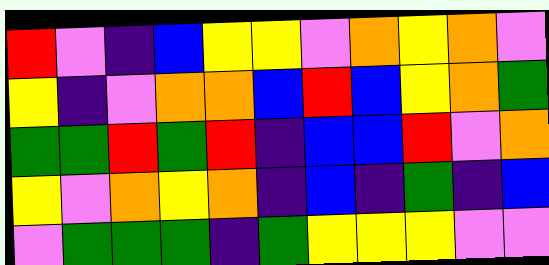[["red", "violet", "indigo", "blue", "yellow", "yellow", "violet", "orange", "yellow", "orange", "violet"], ["yellow", "indigo", "violet", "orange", "orange", "blue", "red", "blue", "yellow", "orange", "green"], ["green", "green", "red", "green", "red", "indigo", "blue", "blue", "red", "violet", "orange"], ["yellow", "violet", "orange", "yellow", "orange", "indigo", "blue", "indigo", "green", "indigo", "blue"], ["violet", "green", "green", "green", "indigo", "green", "yellow", "yellow", "yellow", "violet", "violet"]]